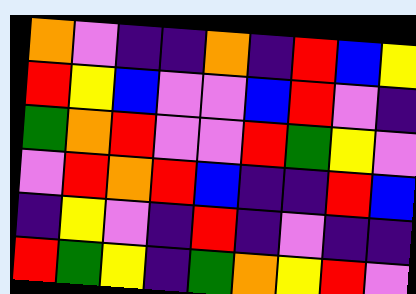[["orange", "violet", "indigo", "indigo", "orange", "indigo", "red", "blue", "yellow"], ["red", "yellow", "blue", "violet", "violet", "blue", "red", "violet", "indigo"], ["green", "orange", "red", "violet", "violet", "red", "green", "yellow", "violet"], ["violet", "red", "orange", "red", "blue", "indigo", "indigo", "red", "blue"], ["indigo", "yellow", "violet", "indigo", "red", "indigo", "violet", "indigo", "indigo"], ["red", "green", "yellow", "indigo", "green", "orange", "yellow", "red", "violet"]]